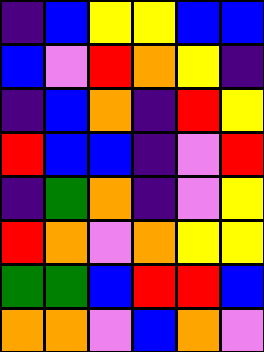[["indigo", "blue", "yellow", "yellow", "blue", "blue"], ["blue", "violet", "red", "orange", "yellow", "indigo"], ["indigo", "blue", "orange", "indigo", "red", "yellow"], ["red", "blue", "blue", "indigo", "violet", "red"], ["indigo", "green", "orange", "indigo", "violet", "yellow"], ["red", "orange", "violet", "orange", "yellow", "yellow"], ["green", "green", "blue", "red", "red", "blue"], ["orange", "orange", "violet", "blue", "orange", "violet"]]